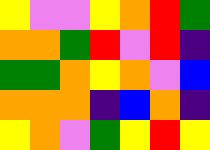[["yellow", "violet", "violet", "yellow", "orange", "red", "green"], ["orange", "orange", "green", "red", "violet", "red", "indigo"], ["green", "green", "orange", "yellow", "orange", "violet", "blue"], ["orange", "orange", "orange", "indigo", "blue", "orange", "indigo"], ["yellow", "orange", "violet", "green", "yellow", "red", "yellow"]]